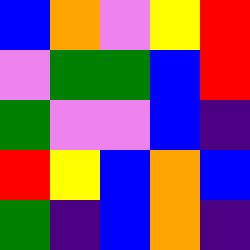[["blue", "orange", "violet", "yellow", "red"], ["violet", "green", "green", "blue", "red"], ["green", "violet", "violet", "blue", "indigo"], ["red", "yellow", "blue", "orange", "blue"], ["green", "indigo", "blue", "orange", "indigo"]]